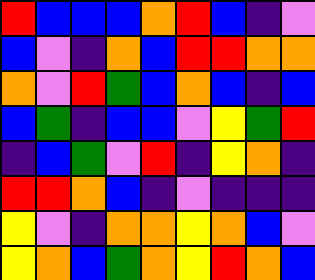[["red", "blue", "blue", "blue", "orange", "red", "blue", "indigo", "violet"], ["blue", "violet", "indigo", "orange", "blue", "red", "red", "orange", "orange"], ["orange", "violet", "red", "green", "blue", "orange", "blue", "indigo", "blue"], ["blue", "green", "indigo", "blue", "blue", "violet", "yellow", "green", "red"], ["indigo", "blue", "green", "violet", "red", "indigo", "yellow", "orange", "indigo"], ["red", "red", "orange", "blue", "indigo", "violet", "indigo", "indigo", "indigo"], ["yellow", "violet", "indigo", "orange", "orange", "yellow", "orange", "blue", "violet"], ["yellow", "orange", "blue", "green", "orange", "yellow", "red", "orange", "blue"]]